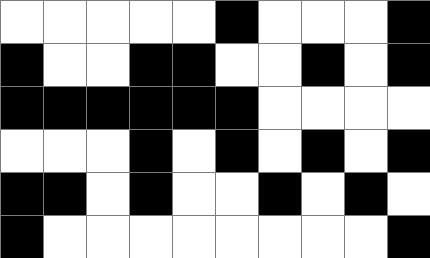[["white", "white", "white", "white", "white", "black", "white", "white", "white", "black"], ["black", "white", "white", "black", "black", "white", "white", "black", "white", "black"], ["black", "black", "black", "black", "black", "black", "white", "white", "white", "white"], ["white", "white", "white", "black", "white", "black", "white", "black", "white", "black"], ["black", "black", "white", "black", "white", "white", "black", "white", "black", "white"], ["black", "white", "white", "white", "white", "white", "white", "white", "white", "black"]]